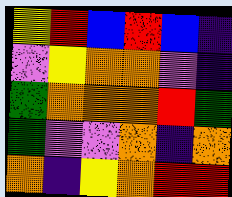[["yellow", "red", "blue", "red", "blue", "indigo"], ["violet", "yellow", "orange", "orange", "violet", "indigo"], ["green", "orange", "orange", "orange", "red", "green"], ["green", "violet", "violet", "orange", "indigo", "orange"], ["orange", "indigo", "yellow", "orange", "red", "red"]]